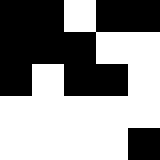[["black", "black", "white", "black", "black"], ["black", "black", "black", "white", "white"], ["black", "white", "black", "black", "white"], ["white", "white", "white", "white", "white"], ["white", "white", "white", "white", "black"]]